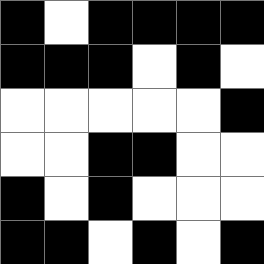[["black", "white", "black", "black", "black", "black"], ["black", "black", "black", "white", "black", "white"], ["white", "white", "white", "white", "white", "black"], ["white", "white", "black", "black", "white", "white"], ["black", "white", "black", "white", "white", "white"], ["black", "black", "white", "black", "white", "black"]]